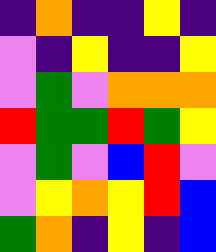[["indigo", "orange", "indigo", "indigo", "yellow", "indigo"], ["violet", "indigo", "yellow", "indigo", "indigo", "yellow"], ["violet", "green", "violet", "orange", "orange", "orange"], ["red", "green", "green", "red", "green", "yellow"], ["violet", "green", "violet", "blue", "red", "violet"], ["violet", "yellow", "orange", "yellow", "red", "blue"], ["green", "orange", "indigo", "yellow", "indigo", "blue"]]